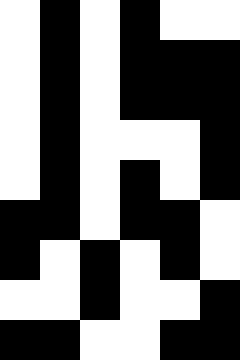[["white", "black", "white", "black", "white", "white"], ["white", "black", "white", "black", "black", "black"], ["white", "black", "white", "black", "black", "black"], ["white", "black", "white", "white", "white", "black"], ["white", "black", "white", "black", "white", "black"], ["black", "black", "white", "black", "black", "white"], ["black", "white", "black", "white", "black", "white"], ["white", "white", "black", "white", "white", "black"], ["black", "black", "white", "white", "black", "black"]]